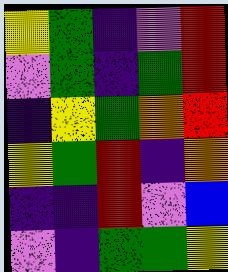[["yellow", "green", "indigo", "violet", "red"], ["violet", "green", "indigo", "green", "red"], ["indigo", "yellow", "green", "orange", "red"], ["yellow", "green", "red", "indigo", "orange"], ["indigo", "indigo", "red", "violet", "blue"], ["violet", "indigo", "green", "green", "yellow"]]